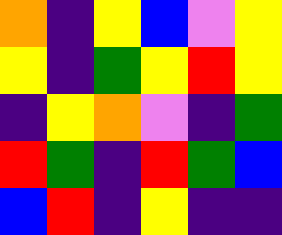[["orange", "indigo", "yellow", "blue", "violet", "yellow"], ["yellow", "indigo", "green", "yellow", "red", "yellow"], ["indigo", "yellow", "orange", "violet", "indigo", "green"], ["red", "green", "indigo", "red", "green", "blue"], ["blue", "red", "indigo", "yellow", "indigo", "indigo"]]